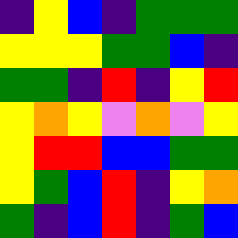[["indigo", "yellow", "blue", "indigo", "green", "green", "green"], ["yellow", "yellow", "yellow", "green", "green", "blue", "indigo"], ["green", "green", "indigo", "red", "indigo", "yellow", "red"], ["yellow", "orange", "yellow", "violet", "orange", "violet", "yellow"], ["yellow", "red", "red", "blue", "blue", "green", "green"], ["yellow", "green", "blue", "red", "indigo", "yellow", "orange"], ["green", "indigo", "blue", "red", "indigo", "green", "blue"]]